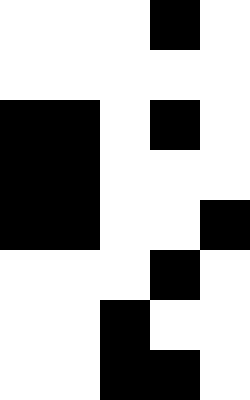[["white", "white", "white", "black", "white"], ["white", "white", "white", "white", "white"], ["black", "black", "white", "black", "white"], ["black", "black", "white", "white", "white"], ["black", "black", "white", "white", "black"], ["white", "white", "white", "black", "white"], ["white", "white", "black", "white", "white"], ["white", "white", "black", "black", "white"]]